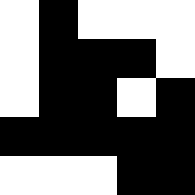[["white", "black", "white", "white", "white"], ["white", "black", "black", "black", "white"], ["white", "black", "black", "white", "black"], ["black", "black", "black", "black", "black"], ["white", "white", "white", "black", "black"]]